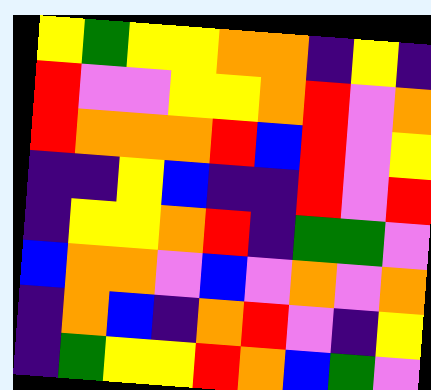[["yellow", "green", "yellow", "yellow", "orange", "orange", "indigo", "yellow", "indigo"], ["red", "violet", "violet", "yellow", "yellow", "orange", "red", "violet", "orange"], ["red", "orange", "orange", "orange", "red", "blue", "red", "violet", "yellow"], ["indigo", "indigo", "yellow", "blue", "indigo", "indigo", "red", "violet", "red"], ["indigo", "yellow", "yellow", "orange", "red", "indigo", "green", "green", "violet"], ["blue", "orange", "orange", "violet", "blue", "violet", "orange", "violet", "orange"], ["indigo", "orange", "blue", "indigo", "orange", "red", "violet", "indigo", "yellow"], ["indigo", "green", "yellow", "yellow", "red", "orange", "blue", "green", "violet"]]